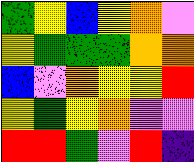[["green", "yellow", "blue", "yellow", "orange", "violet"], ["yellow", "green", "green", "green", "orange", "orange"], ["blue", "violet", "orange", "yellow", "yellow", "red"], ["yellow", "green", "yellow", "orange", "violet", "violet"], ["red", "red", "green", "violet", "red", "indigo"]]